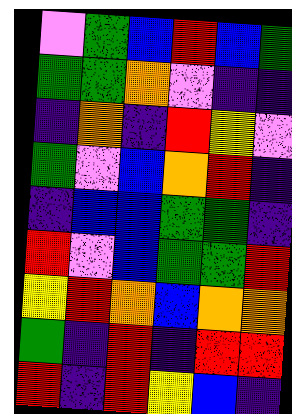[["violet", "green", "blue", "red", "blue", "green"], ["green", "green", "orange", "violet", "indigo", "indigo"], ["indigo", "orange", "indigo", "red", "yellow", "violet"], ["green", "violet", "blue", "orange", "red", "indigo"], ["indigo", "blue", "blue", "green", "green", "indigo"], ["red", "violet", "blue", "green", "green", "red"], ["yellow", "red", "orange", "blue", "orange", "orange"], ["green", "indigo", "red", "indigo", "red", "red"], ["red", "indigo", "red", "yellow", "blue", "indigo"]]